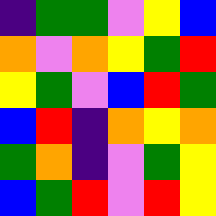[["indigo", "green", "green", "violet", "yellow", "blue"], ["orange", "violet", "orange", "yellow", "green", "red"], ["yellow", "green", "violet", "blue", "red", "green"], ["blue", "red", "indigo", "orange", "yellow", "orange"], ["green", "orange", "indigo", "violet", "green", "yellow"], ["blue", "green", "red", "violet", "red", "yellow"]]